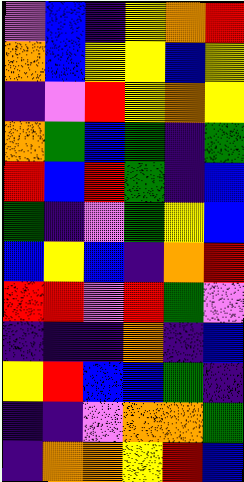[["violet", "blue", "indigo", "yellow", "orange", "red"], ["orange", "blue", "yellow", "yellow", "blue", "yellow"], ["indigo", "violet", "red", "yellow", "orange", "yellow"], ["orange", "green", "blue", "green", "indigo", "green"], ["red", "blue", "red", "green", "indigo", "blue"], ["green", "indigo", "violet", "green", "yellow", "blue"], ["blue", "yellow", "blue", "indigo", "orange", "red"], ["red", "red", "violet", "red", "green", "violet"], ["indigo", "indigo", "indigo", "orange", "indigo", "blue"], ["yellow", "red", "blue", "blue", "green", "indigo"], ["indigo", "indigo", "violet", "orange", "orange", "green"], ["indigo", "orange", "orange", "yellow", "red", "blue"]]